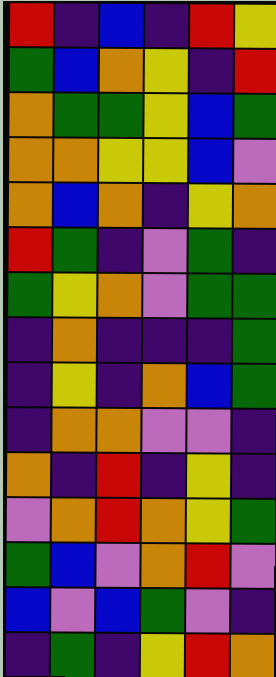[["red", "indigo", "blue", "indigo", "red", "yellow"], ["green", "blue", "orange", "yellow", "indigo", "red"], ["orange", "green", "green", "yellow", "blue", "green"], ["orange", "orange", "yellow", "yellow", "blue", "violet"], ["orange", "blue", "orange", "indigo", "yellow", "orange"], ["red", "green", "indigo", "violet", "green", "indigo"], ["green", "yellow", "orange", "violet", "green", "green"], ["indigo", "orange", "indigo", "indigo", "indigo", "green"], ["indigo", "yellow", "indigo", "orange", "blue", "green"], ["indigo", "orange", "orange", "violet", "violet", "indigo"], ["orange", "indigo", "red", "indigo", "yellow", "indigo"], ["violet", "orange", "red", "orange", "yellow", "green"], ["green", "blue", "violet", "orange", "red", "violet"], ["blue", "violet", "blue", "green", "violet", "indigo"], ["indigo", "green", "indigo", "yellow", "red", "orange"]]